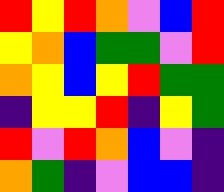[["red", "yellow", "red", "orange", "violet", "blue", "red"], ["yellow", "orange", "blue", "green", "green", "violet", "red"], ["orange", "yellow", "blue", "yellow", "red", "green", "green"], ["indigo", "yellow", "yellow", "red", "indigo", "yellow", "green"], ["red", "violet", "red", "orange", "blue", "violet", "indigo"], ["orange", "green", "indigo", "violet", "blue", "blue", "indigo"]]